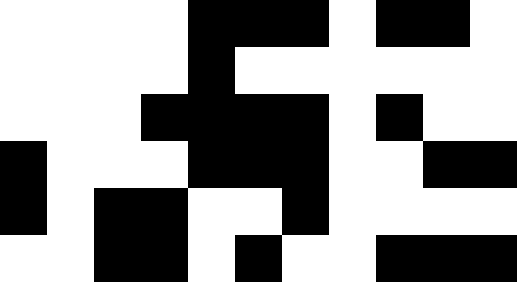[["white", "white", "white", "white", "black", "black", "black", "white", "black", "black", "white"], ["white", "white", "white", "white", "black", "white", "white", "white", "white", "white", "white"], ["white", "white", "white", "black", "black", "black", "black", "white", "black", "white", "white"], ["black", "white", "white", "white", "black", "black", "black", "white", "white", "black", "black"], ["black", "white", "black", "black", "white", "white", "black", "white", "white", "white", "white"], ["white", "white", "black", "black", "white", "black", "white", "white", "black", "black", "black"]]